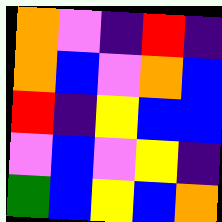[["orange", "violet", "indigo", "red", "indigo"], ["orange", "blue", "violet", "orange", "blue"], ["red", "indigo", "yellow", "blue", "blue"], ["violet", "blue", "violet", "yellow", "indigo"], ["green", "blue", "yellow", "blue", "orange"]]